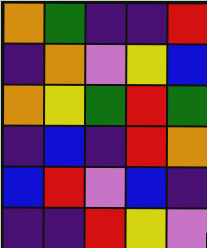[["orange", "green", "indigo", "indigo", "red"], ["indigo", "orange", "violet", "yellow", "blue"], ["orange", "yellow", "green", "red", "green"], ["indigo", "blue", "indigo", "red", "orange"], ["blue", "red", "violet", "blue", "indigo"], ["indigo", "indigo", "red", "yellow", "violet"]]